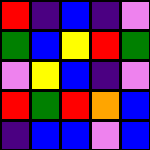[["red", "indigo", "blue", "indigo", "violet"], ["green", "blue", "yellow", "red", "green"], ["violet", "yellow", "blue", "indigo", "violet"], ["red", "green", "red", "orange", "blue"], ["indigo", "blue", "blue", "violet", "blue"]]